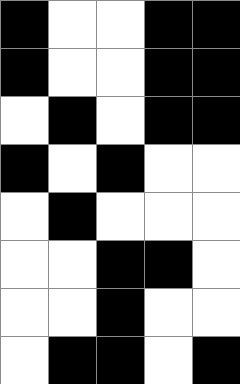[["black", "white", "white", "black", "black"], ["black", "white", "white", "black", "black"], ["white", "black", "white", "black", "black"], ["black", "white", "black", "white", "white"], ["white", "black", "white", "white", "white"], ["white", "white", "black", "black", "white"], ["white", "white", "black", "white", "white"], ["white", "black", "black", "white", "black"]]